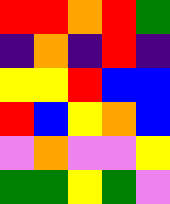[["red", "red", "orange", "red", "green"], ["indigo", "orange", "indigo", "red", "indigo"], ["yellow", "yellow", "red", "blue", "blue"], ["red", "blue", "yellow", "orange", "blue"], ["violet", "orange", "violet", "violet", "yellow"], ["green", "green", "yellow", "green", "violet"]]